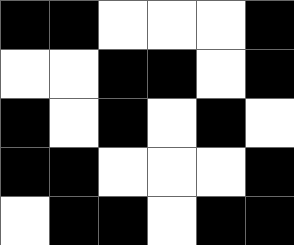[["black", "black", "white", "white", "white", "black"], ["white", "white", "black", "black", "white", "black"], ["black", "white", "black", "white", "black", "white"], ["black", "black", "white", "white", "white", "black"], ["white", "black", "black", "white", "black", "black"]]